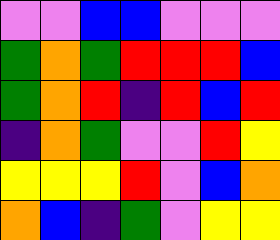[["violet", "violet", "blue", "blue", "violet", "violet", "violet"], ["green", "orange", "green", "red", "red", "red", "blue"], ["green", "orange", "red", "indigo", "red", "blue", "red"], ["indigo", "orange", "green", "violet", "violet", "red", "yellow"], ["yellow", "yellow", "yellow", "red", "violet", "blue", "orange"], ["orange", "blue", "indigo", "green", "violet", "yellow", "yellow"]]